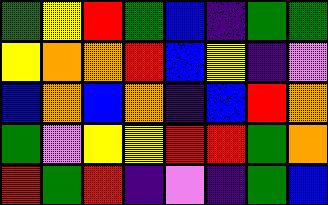[["green", "yellow", "red", "green", "blue", "indigo", "green", "green"], ["yellow", "orange", "orange", "red", "blue", "yellow", "indigo", "violet"], ["blue", "orange", "blue", "orange", "indigo", "blue", "red", "orange"], ["green", "violet", "yellow", "yellow", "red", "red", "green", "orange"], ["red", "green", "red", "indigo", "violet", "indigo", "green", "blue"]]